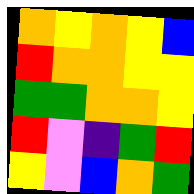[["orange", "yellow", "orange", "yellow", "blue"], ["red", "orange", "orange", "yellow", "yellow"], ["green", "green", "orange", "orange", "yellow"], ["red", "violet", "indigo", "green", "red"], ["yellow", "violet", "blue", "orange", "green"]]